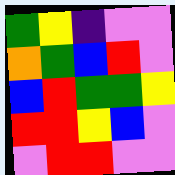[["green", "yellow", "indigo", "violet", "violet"], ["orange", "green", "blue", "red", "violet"], ["blue", "red", "green", "green", "yellow"], ["red", "red", "yellow", "blue", "violet"], ["violet", "red", "red", "violet", "violet"]]